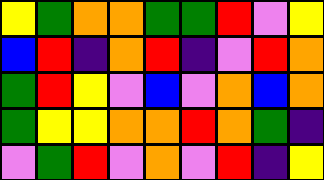[["yellow", "green", "orange", "orange", "green", "green", "red", "violet", "yellow"], ["blue", "red", "indigo", "orange", "red", "indigo", "violet", "red", "orange"], ["green", "red", "yellow", "violet", "blue", "violet", "orange", "blue", "orange"], ["green", "yellow", "yellow", "orange", "orange", "red", "orange", "green", "indigo"], ["violet", "green", "red", "violet", "orange", "violet", "red", "indigo", "yellow"]]